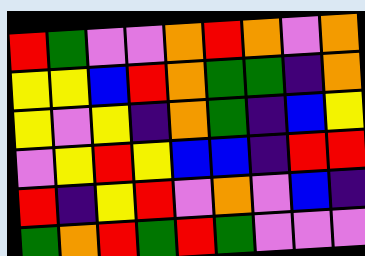[["red", "green", "violet", "violet", "orange", "red", "orange", "violet", "orange"], ["yellow", "yellow", "blue", "red", "orange", "green", "green", "indigo", "orange"], ["yellow", "violet", "yellow", "indigo", "orange", "green", "indigo", "blue", "yellow"], ["violet", "yellow", "red", "yellow", "blue", "blue", "indigo", "red", "red"], ["red", "indigo", "yellow", "red", "violet", "orange", "violet", "blue", "indigo"], ["green", "orange", "red", "green", "red", "green", "violet", "violet", "violet"]]